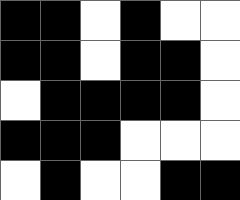[["black", "black", "white", "black", "white", "white"], ["black", "black", "white", "black", "black", "white"], ["white", "black", "black", "black", "black", "white"], ["black", "black", "black", "white", "white", "white"], ["white", "black", "white", "white", "black", "black"]]